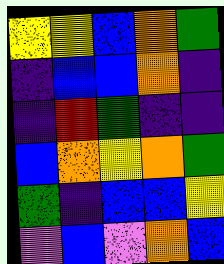[["yellow", "yellow", "blue", "orange", "green"], ["indigo", "blue", "blue", "orange", "indigo"], ["indigo", "red", "green", "indigo", "indigo"], ["blue", "orange", "yellow", "orange", "green"], ["green", "indigo", "blue", "blue", "yellow"], ["violet", "blue", "violet", "orange", "blue"]]